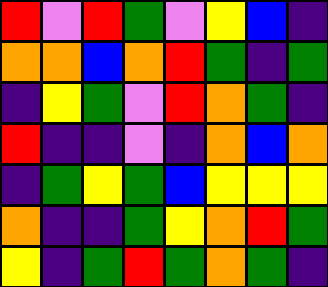[["red", "violet", "red", "green", "violet", "yellow", "blue", "indigo"], ["orange", "orange", "blue", "orange", "red", "green", "indigo", "green"], ["indigo", "yellow", "green", "violet", "red", "orange", "green", "indigo"], ["red", "indigo", "indigo", "violet", "indigo", "orange", "blue", "orange"], ["indigo", "green", "yellow", "green", "blue", "yellow", "yellow", "yellow"], ["orange", "indigo", "indigo", "green", "yellow", "orange", "red", "green"], ["yellow", "indigo", "green", "red", "green", "orange", "green", "indigo"]]